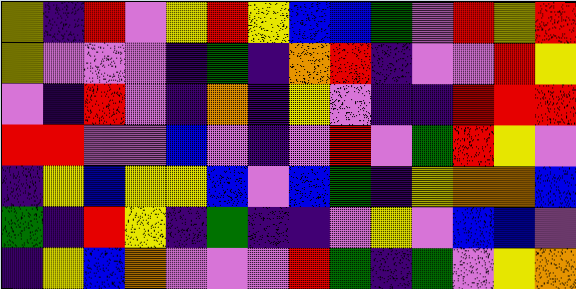[["yellow", "indigo", "red", "violet", "yellow", "red", "yellow", "blue", "blue", "green", "violet", "red", "yellow", "red"], ["yellow", "violet", "violet", "violet", "indigo", "green", "indigo", "orange", "red", "indigo", "violet", "violet", "red", "yellow"], ["violet", "indigo", "red", "violet", "indigo", "orange", "indigo", "yellow", "violet", "indigo", "indigo", "red", "red", "red"], ["red", "red", "violet", "violet", "blue", "violet", "indigo", "violet", "red", "violet", "green", "red", "yellow", "violet"], ["indigo", "yellow", "blue", "yellow", "yellow", "blue", "violet", "blue", "green", "indigo", "yellow", "orange", "orange", "blue"], ["green", "indigo", "red", "yellow", "indigo", "green", "indigo", "indigo", "violet", "yellow", "violet", "blue", "blue", "violet"], ["indigo", "yellow", "blue", "orange", "violet", "violet", "violet", "red", "green", "indigo", "green", "violet", "yellow", "orange"]]